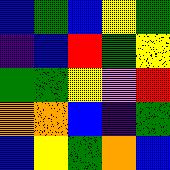[["blue", "green", "blue", "yellow", "green"], ["indigo", "blue", "red", "green", "yellow"], ["green", "green", "yellow", "violet", "red"], ["orange", "orange", "blue", "indigo", "green"], ["blue", "yellow", "green", "orange", "blue"]]